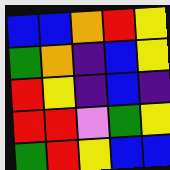[["blue", "blue", "orange", "red", "yellow"], ["green", "orange", "indigo", "blue", "yellow"], ["red", "yellow", "indigo", "blue", "indigo"], ["red", "red", "violet", "green", "yellow"], ["green", "red", "yellow", "blue", "blue"]]